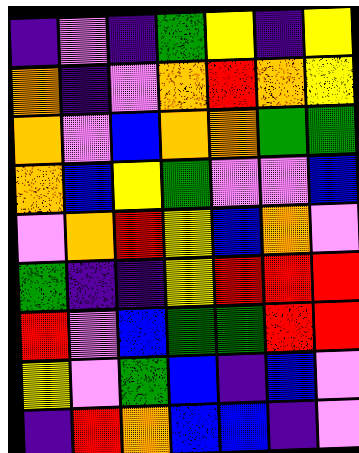[["indigo", "violet", "indigo", "green", "yellow", "indigo", "yellow"], ["orange", "indigo", "violet", "orange", "red", "orange", "yellow"], ["orange", "violet", "blue", "orange", "orange", "green", "green"], ["orange", "blue", "yellow", "green", "violet", "violet", "blue"], ["violet", "orange", "red", "yellow", "blue", "orange", "violet"], ["green", "indigo", "indigo", "yellow", "red", "red", "red"], ["red", "violet", "blue", "green", "green", "red", "red"], ["yellow", "violet", "green", "blue", "indigo", "blue", "violet"], ["indigo", "red", "orange", "blue", "blue", "indigo", "violet"]]